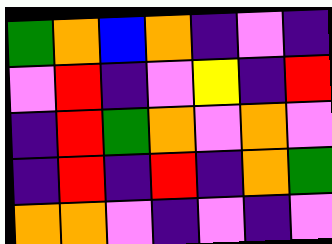[["green", "orange", "blue", "orange", "indigo", "violet", "indigo"], ["violet", "red", "indigo", "violet", "yellow", "indigo", "red"], ["indigo", "red", "green", "orange", "violet", "orange", "violet"], ["indigo", "red", "indigo", "red", "indigo", "orange", "green"], ["orange", "orange", "violet", "indigo", "violet", "indigo", "violet"]]